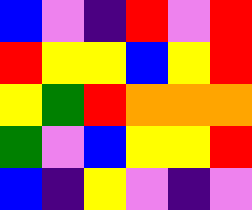[["blue", "violet", "indigo", "red", "violet", "red"], ["red", "yellow", "yellow", "blue", "yellow", "red"], ["yellow", "green", "red", "orange", "orange", "orange"], ["green", "violet", "blue", "yellow", "yellow", "red"], ["blue", "indigo", "yellow", "violet", "indigo", "violet"]]